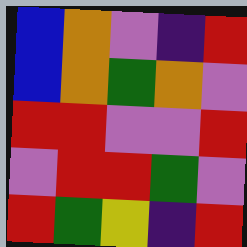[["blue", "orange", "violet", "indigo", "red"], ["blue", "orange", "green", "orange", "violet"], ["red", "red", "violet", "violet", "red"], ["violet", "red", "red", "green", "violet"], ["red", "green", "yellow", "indigo", "red"]]